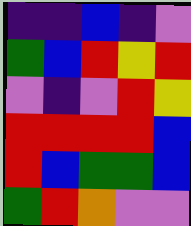[["indigo", "indigo", "blue", "indigo", "violet"], ["green", "blue", "red", "yellow", "red"], ["violet", "indigo", "violet", "red", "yellow"], ["red", "red", "red", "red", "blue"], ["red", "blue", "green", "green", "blue"], ["green", "red", "orange", "violet", "violet"]]